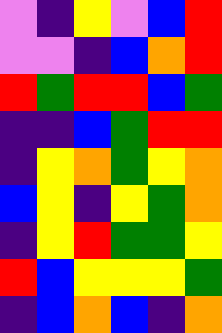[["violet", "indigo", "yellow", "violet", "blue", "red"], ["violet", "violet", "indigo", "blue", "orange", "red"], ["red", "green", "red", "red", "blue", "green"], ["indigo", "indigo", "blue", "green", "red", "red"], ["indigo", "yellow", "orange", "green", "yellow", "orange"], ["blue", "yellow", "indigo", "yellow", "green", "orange"], ["indigo", "yellow", "red", "green", "green", "yellow"], ["red", "blue", "yellow", "yellow", "yellow", "green"], ["indigo", "blue", "orange", "blue", "indigo", "orange"]]